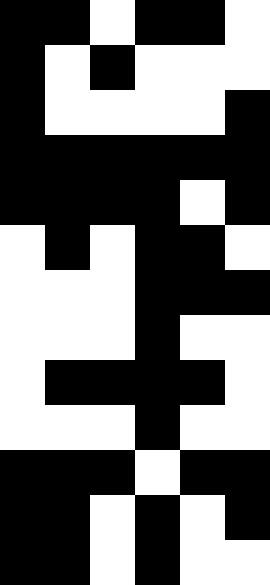[["black", "black", "white", "black", "black", "white"], ["black", "white", "black", "white", "white", "white"], ["black", "white", "white", "white", "white", "black"], ["black", "black", "black", "black", "black", "black"], ["black", "black", "black", "black", "white", "black"], ["white", "black", "white", "black", "black", "white"], ["white", "white", "white", "black", "black", "black"], ["white", "white", "white", "black", "white", "white"], ["white", "black", "black", "black", "black", "white"], ["white", "white", "white", "black", "white", "white"], ["black", "black", "black", "white", "black", "black"], ["black", "black", "white", "black", "white", "black"], ["black", "black", "white", "black", "white", "white"]]